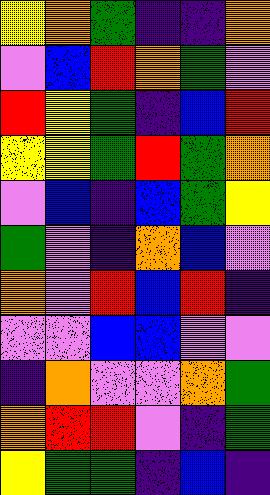[["yellow", "orange", "green", "indigo", "indigo", "orange"], ["violet", "blue", "red", "orange", "green", "violet"], ["red", "yellow", "green", "indigo", "blue", "red"], ["yellow", "yellow", "green", "red", "green", "orange"], ["violet", "blue", "indigo", "blue", "green", "yellow"], ["green", "violet", "indigo", "orange", "blue", "violet"], ["orange", "violet", "red", "blue", "red", "indigo"], ["violet", "violet", "blue", "blue", "violet", "violet"], ["indigo", "orange", "violet", "violet", "orange", "green"], ["orange", "red", "red", "violet", "indigo", "green"], ["yellow", "green", "green", "indigo", "blue", "indigo"]]